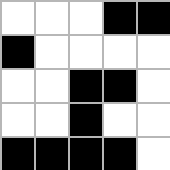[["white", "white", "white", "black", "black"], ["black", "white", "white", "white", "white"], ["white", "white", "black", "black", "white"], ["white", "white", "black", "white", "white"], ["black", "black", "black", "black", "white"]]